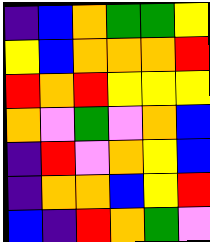[["indigo", "blue", "orange", "green", "green", "yellow"], ["yellow", "blue", "orange", "orange", "orange", "red"], ["red", "orange", "red", "yellow", "yellow", "yellow"], ["orange", "violet", "green", "violet", "orange", "blue"], ["indigo", "red", "violet", "orange", "yellow", "blue"], ["indigo", "orange", "orange", "blue", "yellow", "red"], ["blue", "indigo", "red", "orange", "green", "violet"]]